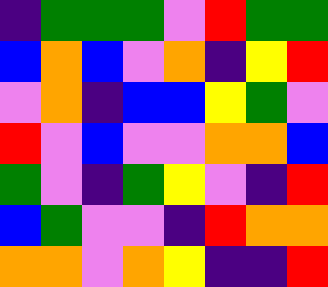[["indigo", "green", "green", "green", "violet", "red", "green", "green"], ["blue", "orange", "blue", "violet", "orange", "indigo", "yellow", "red"], ["violet", "orange", "indigo", "blue", "blue", "yellow", "green", "violet"], ["red", "violet", "blue", "violet", "violet", "orange", "orange", "blue"], ["green", "violet", "indigo", "green", "yellow", "violet", "indigo", "red"], ["blue", "green", "violet", "violet", "indigo", "red", "orange", "orange"], ["orange", "orange", "violet", "orange", "yellow", "indigo", "indigo", "red"]]